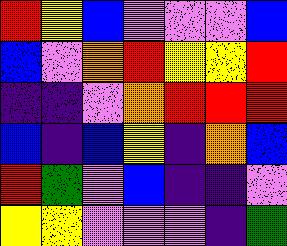[["red", "yellow", "blue", "violet", "violet", "violet", "blue"], ["blue", "violet", "orange", "red", "yellow", "yellow", "red"], ["indigo", "indigo", "violet", "orange", "red", "red", "red"], ["blue", "indigo", "blue", "yellow", "indigo", "orange", "blue"], ["red", "green", "violet", "blue", "indigo", "indigo", "violet"], ["yellow", "yellow", "violet", "violet", "violet", "indigo", "green"]]